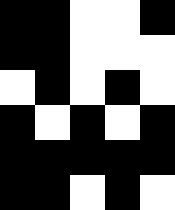[["black", "black", "white", "white", "black"], ["black", "black", "white", "white", "white"], ["white", "black", "white", "black", "white"], ["black", "white", "black", "white", "black"], ["black", "black", "black", "black", "black"], ["black", "black", "white", "black", "white"]]